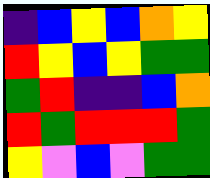[["indigo", "blue", "yellow", "blue", "orange", "yellow"], ["red", "yellow", "blue", "yellow", "green", "green"], ["green", "red", "indigo", "indigo", "blue", "orange"], ["red", "green", "red", "red", "red", "green"], ["yellow", "violet", "blue", "violet", "green", "green"]]